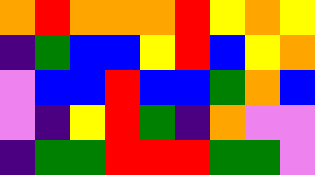[["orange", "red", "orange", "orange", "orange", "red", "yellow", "orange", "yellow"], ["indigo", "green", "blue", "blue", "yellow", "red", "blue", "yellow", "orange"], ["violet", "blue", "blue", "red", "blue", "blue", "green", "orange", "blue"], ["violet", "indigo", "yellow", "red", "green", "indigo", "orange", "violet", "violet"], ["indigo", "green", "green", "red", "red", "red", "green", "green", "violet"]]